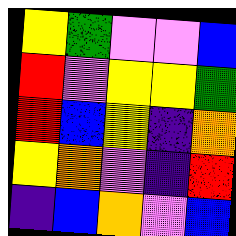[["yellow", "green", "violet", "violet", "blue"], ["red", "violet", "yellow", "yellow", "green"], ["red", "blue", "yellow", "indigo", "orange"], ["yellow", "orange", "violet", "indigo", "red"], ["indigo", "blue", "orange", "violet", "blue"]]